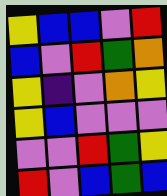[["yellow", "blue", "blue", "violet", "red"], ["blue", "violet", "red", "green", "orange"], ["yellow", "indigo", "violet", "orange", "yellow"], ["yellow", "blue", "violet", "violet", "violet"], ["violet", "violet", "red", "green", "yellow"], ["red", "violet", "blue", "green", "blue"]]